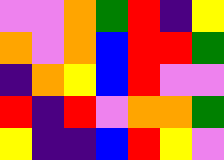[["violet", "violet", "orange", "green", "red", "indigo", "yellow"], ["orange", "violet", "orange", "blue", "red", "red", "green"], ["indigo", "orange", "yellow", "blue", "red", "violet", "violet"], ["red", "indigo", "red", "violet", "orange", "orange", "green"], ["yellow", "indigo", "indigo", "blue", "red", "yellow", "violet"]]